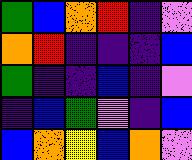[["green", "blue", "orange", "red", "indigo", "violet"], ["orange", "red", "indigo", "indigo", "indigo", "blue"], ["green", "indigo", "indigo", "blue", "indigo", "violet"], ["indigo", "blue", "green", "violet", "indigo", "blue"], ["blue", "orange", "yellow", "blue", "orange", "violet"]]